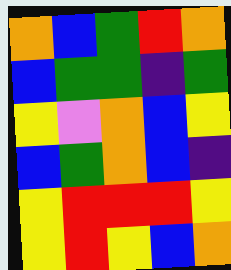[["orange", "blue", "green", "red", "orange"], ["blue", "green", "green", "indigo", "green"], ["yellow", "violet", "orange", "blue", "yellow"], ["blue", "green", "orange", "blue", "indigo"], ["yellow", "red", "red", "red", "yellow"], ["yellow", "red", "yellow", "blue", "orange"]]